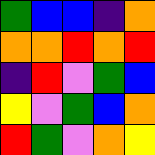[["green", "blue", "blue", "indigo", "orange"], ["orange", "orange", "red", "orange", "red"], ["indigo", "red", "violet", "green", "blue"], ["yellow", "violet", "green", "blue", "orange"], ["red", "green", "violet", "orange", "yellow"]]